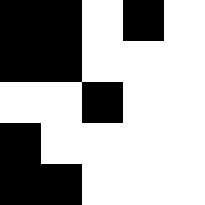[["black", "black", "white", "black", "white"], ["black", "black", "white", "white", "white"], ["white", "white", "black", "white", "white"], ["black", "white", "white", "white", "white"], ["black", "black", "white", "white", "white"]]